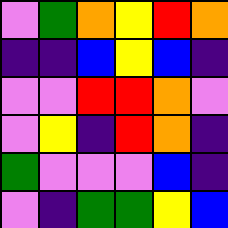[["violet", "green", "orange", "yellow", "red", "orange"], ["indigo", "indigo", "blue", "yellow", "blue", "indigo"], ["violet", "violet", "red", "red", "orange", "violet"], ["violet", "yellow", "indigo", "red", "orange", "indigo"], ["green", "violet", "violet", "violet", "blue", "indigo"], ["violet", "indigo", "green", "green", "yellow", "blue"]]